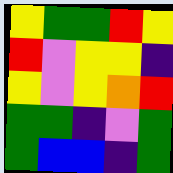[["yellow", "green", "green", "red", "yellow"], ["red", "violet", "yellow", "yellow", "indigo"], ["yellow", "violet", "yellow", "orange", "red"], ["green", "green", "indigo", "violet", "green"], ["green", "blue", "blue", "indigo", "green"]]